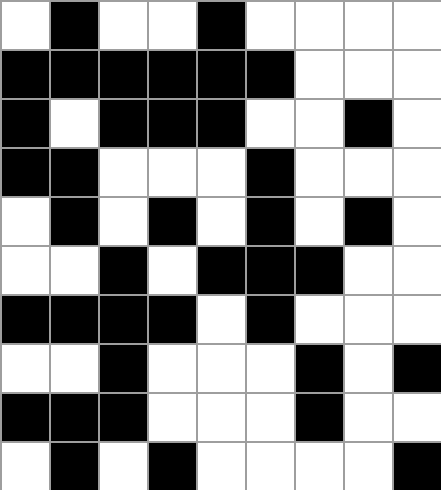[["white", "black", "white", "white", "black", "white", "white", "white", "white"], ["black", "black", "black", "black", "black", "black", "white", "white", "white"], ["black", "white", "black", "black", "black", "white", "white", "black", "white"], ["black", "black", "white", "white", "white", "black", "white", "white", "white"], ["white", "black", "white", "black", "white", "black", "white", "black", "white"], ["white", "white", "black", "white", "black", "black", "black", "white", "white"], ["black", "black", "black", "black", "white", "black", "white", "white", "white"], ["white", "white", "black", "white", "white", "white", "black", "white", "black"], ["black", "black", "black", "white", "white", "white", "black", "white", "white"], ["white", "black", "white", "black", "white", "white", "white", "white", "black"]]